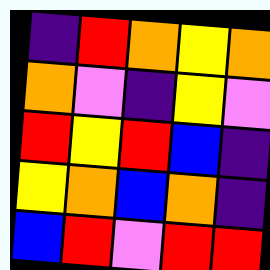[["indigo", "red", "orange", "yellow", "orange"], ["orange", "violet", "indigo", "yellow", "violet"], ["red", "yellow", "red", "blue", "indigo"], ["yellow", "orange", "blue", "orange", "indigo"], ["blue", "red", "violet", "red", "red"]]